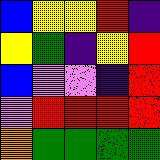[["blue", "yellow", "yellow", "red", "indigo"], ["yellow", "green", "indigo", "yellow", "red"], ["blue", "violet", "violet", "indigo", "red"], ["violet", "red", "red", "red", "red"], ["orange", "green", "green", "green", "green"]]